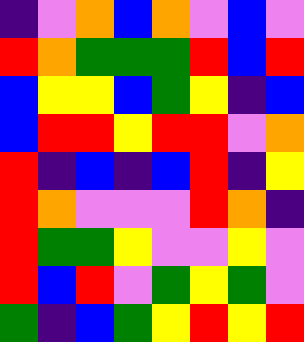[["indigo", "violet", "orange", "blue", "orange", "violet", "blue", "violet"], ["red", "orange", "green", "green", "green", "red", "blue", "red"], ["blue", "yellow", "yellow", "blue", "green", "yellow", "indigo", "blue"], ["blue", "red", "red", "yellow", "red", "red", "violet", "orange"], ["red", "indigo", "blue", "indigo", "blue", "red", "indigo", "yellow"], ["red", "orange", "violet", "violet", "violet", "red", "orange", "indigo"], ["red", "green", "green", "yellow", "violet", "violet", "yellow", "violet"], ["red", "blue", "red", "violet", "green", "yellow", "green", "violet"], ["green", "indigo", "blue", "green", "yellow", "red", "yellow", "red"]]